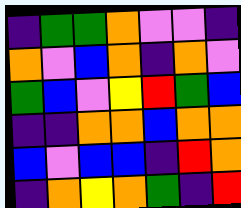[["indigo", "green", "green", "orange", "violet", "violet", "indigo"], ["orange", "violet", "blue", "orange", "indigo", "orange", "violet"], ["green", "blue", "violet", "yellow", "red", "green", "blue"], ["indigo", "indigo", "orange", "orange", "blue", "orange", "orange"], ["blue", "violet", "blue", "blue", "indigo", "red", "orange"], ["indigo", "orange", "yellow", "orange", "green", "indigo", "red"]]